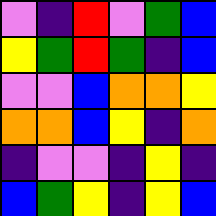[["violet", "indigo", "red", "violet", "green", "blue"], ["yellow", "green", "red", "green", "indigo", "blue"], ["violet", "violet", "blue", "orange", "orange", "yellow"], ["orange", "orange", "blue", "yellow", "indigo", "orange"], ["indigo", "violet", "violet", "indigo", "yellow", "indigo"], ["blue", "green", "yellow", "indigo", "yellow", "blue"]]